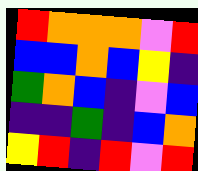[["red", "orange", "orange", "orange", "violet", "red"], ["blue", "blue", "orange", "blue", "yellow", "indigo"], ["green", "orange", "blue", "indigo", "violet", "blue"], ["indigo", "indigo", "green", "indigo", "blue", "orange"], ["yellow", "red", "indigo", "red", "violet", "red"]]